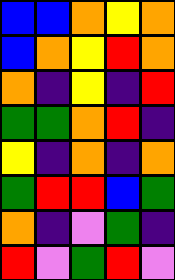[["blue", "blue", "orange", "yellow", "orange"], ["blue", "orange", "yellow", "red", "orange"], ["orange", "indigo", "yellow", "indigo", "red"], ["green", "green", "orange", "red", "indigo"], ["yellow", "indigo", "orange", "indigo", "orange"], ["green", "red", "red", "blue", "green"], ["orange", "indigo", "violet", "green", "indigo"], ["red", "violet", "green", "red", "violet"]]